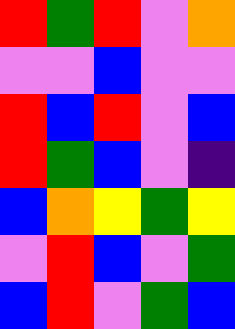[["red", "green", "red", "violet", "orange"], ["violet", "violet", "blue", "violet", "violet"], ["red", "blue", "red", "violet", "blue"], ["red", "green", "blue", "violet", "indigo"], ["blue", "orange", "yellow", "green", "yellow"], ["violet", "red", "blue", "violet", "green"], ["blue", "red", "violet", "green", "blue"]]